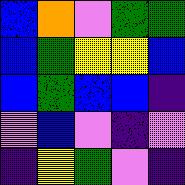[["blue", "orange", "violet", "green", "green"], ["blue", "green", "yellow", "yellow", "blue"], ["blue", "green", "blue", "blue", "indigo"], ["violet", "blue", "violet", "indigo", "violet"], ["indigo", "yellow", "green", "violet", "indigo"]]